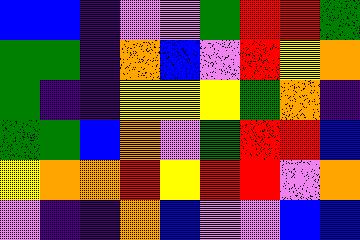[["blue", "blue", "indigo", "violet", "violet", "green", "red", "red", "green"], ["green", "green", "indigo", "orange", "blue", "violet", "red", "yellow", "orange"], ["green", "indigo", "indigo", "yellow", "yellow", "yellow", "green", "orange", "indigo"], ["green", "green", "blue", "orange", "violet", "green", "red", "red", "blue"], ["yellow", "orange", "orange", "red", "yellow", "red", "red", "violet", "orange"], ["violet", "indigo", "indigo", "orange", "blue", "violet", "violet", "blue", "blue"]]